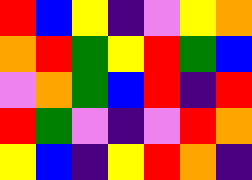[["red", "blue", "yellow", "indigo", "violet", "yellow", "orange"], ["orange", "red", "green", "yellow", "red", "green", "blue"], ["violet", "orange", "green", "blue", "red", "indigo", "red"], ["red", "green", "violet", "indigo", "violet", "red", "orange"], ["yellow", "blue", "indigo", "yellow", "red", "orange", "indigo"]]